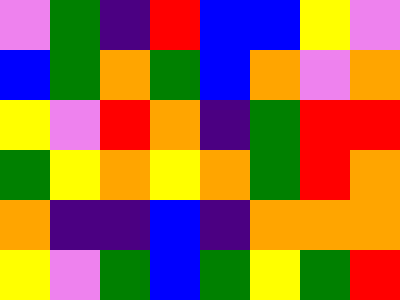[["violet", "green", "indigo", "red", "blue", "blue", "yellow", "violet"], ["blue", "green", "orange", "green", "blue", "orange", "violet", "orange"], ["yellow", "violet", "red", "orange", "indigo", "green", "red", "red"], ["green", "yellow", "orange", "yellow", "orange", "green", "red", "orange"], ["orange", "indigo", "indigo", "blue", "indigo", "orange", "orange", "orange"], ["yellow", "violet", "green", "blue", "green", "yellow", "green", "red"]]